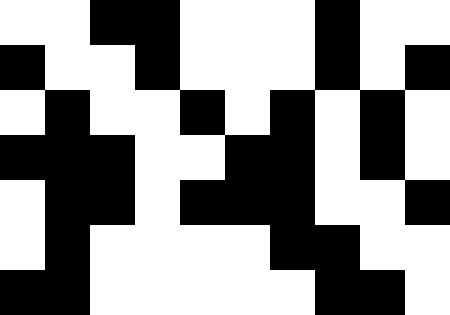[["white", "white", "black", "black", "white", "white", "white", "black", "white", "white"], ["black", "white", "white", "black", "white", "white", "white", "black", "white", "black"], ["white", "black", "white", "white", "black", "white", "black", "white", "black", "white"], ["black", "black", "black", "white", "white", "black", "black", "white", "black", "white"], ["white", "black", "black", "white", "black", "black", "black", "white", "white", "black"], ["white", "black", "white", "white", "white", "white", "black", "black", "white", "white"], ["black", "black", "white", "white", "white", "white", "white", "black", "black", "white"]]